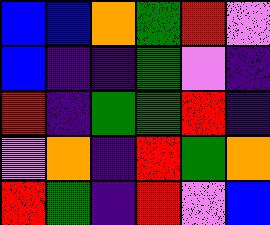[["blue", "blue", "orange", "green", "red", "violet"], ["blue", "indigo", "indigo", "green", "violet", "indigo"], ["red", "indigo", "green", "green", "red", "indigo"], ["violet", "orange", "indigo", "red", "green", "orange"], ["red", "green", "indigo", "red", "violet", "blue"]]